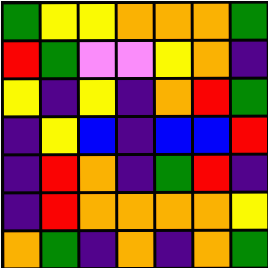[["green", "yellow", "yellow", "orange", "orange", "orange", "green"], ["red", "green", "violet", "violet", "yellow", "orange", "indigo"], ["yellow", "indigo", "yellow", "indigo", "orange", "red", "green"], ["indigo", "yellow", "blue", "indigo", "blue", "blue", "red"], ["indigo", "red", "orange", "indigo", "green", "red", "indigo"], ["indigo", "red", "orange", "orange", "orange", "orange", "yellow"], ["orange", "green", "indigo", "orange", "indigo", "orange", "green"]]